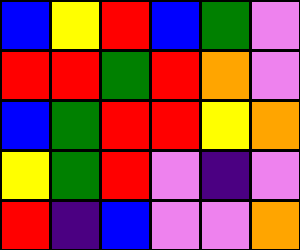[["blue", "yellow", "red", "blue", "green", "violet"], ["red", "red", "green", "red", "orange", "violet"], ["blue", "green", "red", "red", "yellow", "orange"], ["yellow", "green", "red", "violet", "indigo", "violet"], ["red", "indigo", "blue", "violet", "violet", "orange"]]